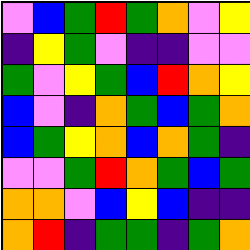[["violet", "blue", "green", "red", "green", "orange", "violet", "yellow"], ["indigo", "yellow", "green", "violet", "indigo", "indigo", "violet", "violet"], ["green", "violet", "yellow", "green", "blue", "red", "orange", "yellow"], ["blue", "violet", "indigo", "orange", "green", "blue", "green", "orange"], ["blue", "green", "yellow", "orange", "blue", "orange", "green", "indigo"], ["violet", "violet", "green", "red", "orange", "green", "blue", "green"], ["orange", "orange", "violet", "blue", "yellow", "blue", "indigo", "indigo"], ["orange", "red", "indigo", "green", "green", "indigo", "green", "orange"]]